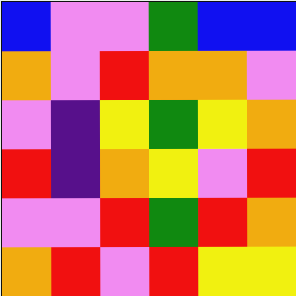[["blue", "violet", "violet", "green", "blue", "blue"], ["orange", "violet", "red", "orange", "orange", "violet"], ["violet", "indigo", "yellow", "green", "yellow", "orange"], ["red", "indigo", "orange", "yellow", "violet", "red"], ["violet", "violet", "red", "green", "red", "orange"], ["orange", "red", "violet", "red", "yellow", "yellow"]]